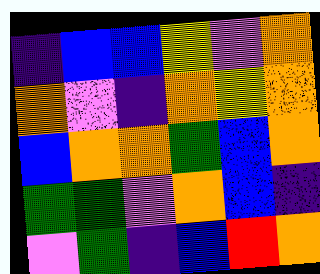[["indigo", "blue", "blue", "yellow", "violet", "orange"], ["orange", "violet", "indigo", "orange", "yellow", "orange"], ["blue", "orange", "orange", "green", "blue", "orange"], ["green", "green", "violet", "orange", "blue", "indigo"], ["violet", "green", "indigo", "blue", "red", "orange"]]